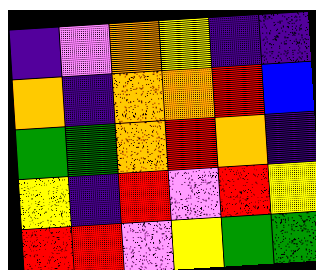[["indigo", "violet", "orange", "yellow", "indigo", "indigo"], ["orange", "indigo", "orange", "orange", "red", "blue"], ["green", "green", "orange", "red", "orange", "indigo"], ["yellow", "indigo", "red", "violet", "red", "yellow"], ["red", "red", "violet", "yellow", "green", "green"]]